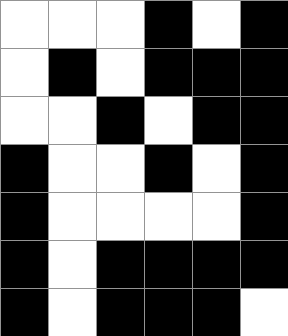[["white", "white", "white", "black", "white", "black"], ["white", "black", "white", "black", "black", "black"], ["white", "white", "black", "white", "black", "black"], ["black", "white", "white", "black", "white", "black"], ["black", "white", "white", "white", "white", "black"], ["black", "white", "black", "black", "black", "black"], ["black", "white", "black", "black", "black", "white"]]